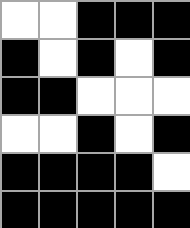[["white", "white", "black", "black", "black"], ["black", "white", "black", "white", "black"], ["black", "black", "white", "white", "white"], ["white", "white", "black", "white", "black"], ["black", "black", "black", "black", "white"], ["black", "black", "black", "black", "black"]]